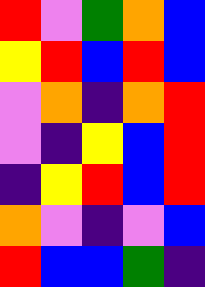[["red", "violet", "green", "orange", "blue"], ["yellow", "red", "blue", "red", "blue"], ["violet", "orange", "indigo", "orange", "red"], ["violet", "indigo", "yellow", "blue", "red"], ["indigo", "yellow", "red", "blue", "red"], ["orange", "violet", "indigo", "violet", "blue"], ["red", "blue", "blue", "green", "indigo"]]